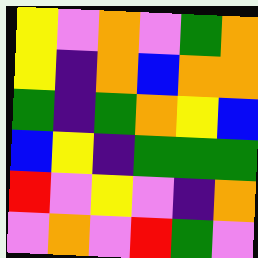[["yellow", "violet", "orange", "violet", "green", "orange"], ["yellow", "indigo", "orange", "blue", "orange", "orange"], ["green", "indigo", "green", "orange", "yellow", "blue"], ["blue", "yellow", "indigo", "green", "green", "green"], ["red", "violet", "yellow", "violet", "indigo", "orange"], ["violet", "orange", "violet", "red", "green", "violet"]]